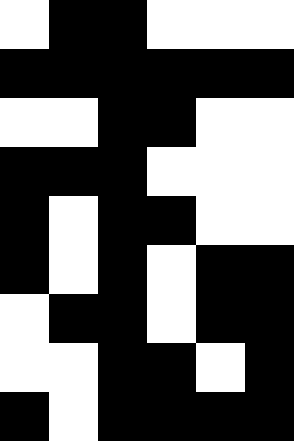[["white", "black", "black", "white", "white", "white"], ["black", "black", "black", "black", "black", "black"], ["white", "white", "black", "black", "white", "white"], ["black", "black", "black", "white", "white", "white"], ["black", "white", "black", "black", "white", "white"], ["black", "white", "black", "white", "black", "black"], ["white", "black", "black", "white", "black", "black"], ["white", "white", "black", "black", "white", "black"], ["black", "white", "black", "black", "black", "black"]]